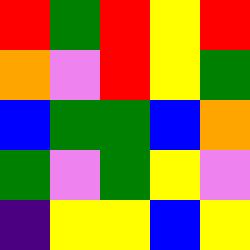[["red", "green", "red", "yellow", "red"], ["orange", "violet", "red", "yellow", "green"], ["blue", "green", "green", "blue", "orange"], ["green", "violet", "green", "yellow", "violet"], ["indigo", "yellow", "yellow", "blue", "yellow"]]